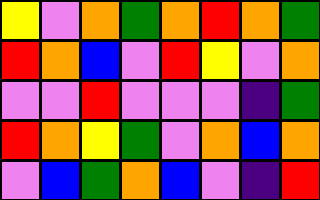[["yellow", "violet", "orange", "green", "orange", "red", "orange", "green"], ["red", "orange", "blue", "violet", "red", "yellow", "violet", "orange"], ["violet", "violet", "red", "violet", "violet", "violet", "indigo", "green"], ["red", "orange", "yellow", "green", "violet", "orange", "blue", "orange"], ["violet", "blue", "green", "orange", "blue", "violet", "indigo", "red"]]